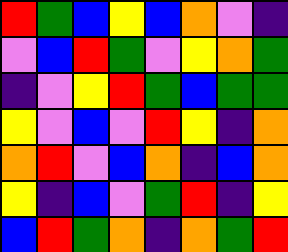[["red", "green", "blue", "yellow", "blue", "orange", "violet", "indigo"], ["violet", "blue", "red", "green", "violet", "yellow", "orange", "green"], ["indigo", "violet", "yellow", "red", "green", "blue", "green", "green"], ["yellow", "violet", "blue", "violet", "red", "yellow", "indigo", "orange"], ["orange", "red", "violet", "blue", "orange", "indigo", "blue", "orange"], ["yellow", "indigo", "blue", "violet", "green", "red", "indigo", "yellow"], ["blue", "red", "green", "orange", "indigo", "orange", "green", "red"]]